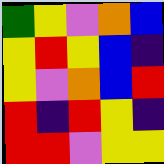[["green", "yellow", "violet", "orange", "blue"], ["yellow", "red", "yellow", "blue", "indigo"], ["yellow", "violet", "orange", "blue", "red"], ["red", "indigo", "red", "yellow", "indigo"], ["red", "red", "violet", "yellow", "yellow"]]